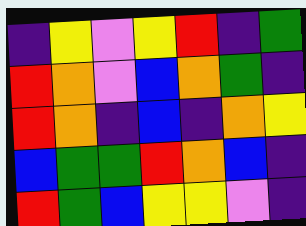[["indigo", "yellow", "violet", "yellow", "red", "indigo", "green"], ["red", "orange", "violet", "blue", "orange", "green", "indigo"], ["red", "orange", "indigo", "blue", "indigo", "orange", "yellow"], ["blue", "green", "green", "red", "orange", "blue", "indigo"], ["red", "green", "blue", "yellow", "yellow", "violet", "indigo"]]